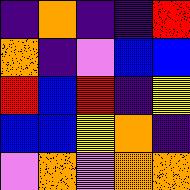[["indigo", "orange", "indigo", "indigo", "red"], ["orange", "indigo", "violet", "blue", "blue"], ["red", "blue", "red", "indigo", "yellow"], ["blue", "blue", "yellow", "orange", "indigo"], ["violet", "orange", "violet", "orange", "orange"]]